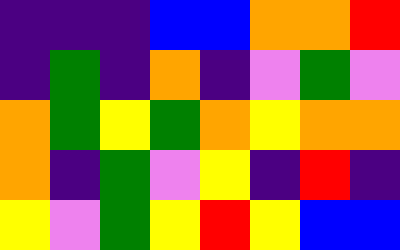[["indigo", "indigo", "indigo", "blue", "blue", "orange", "orange", "red"], ["indigo", "green", "indigo", "orange", "indigo", "violet", "green", "violet"], ["orange", "green", "yellow", "green", "orange", "yellow", "orange", "orange"], ["orange", "indigo", "green", "violet", "yellow", "indigo", "red", "indigo"], ["yellow", "violet", "green", "yellow", "red", "yellow", "blue", "blue"]]